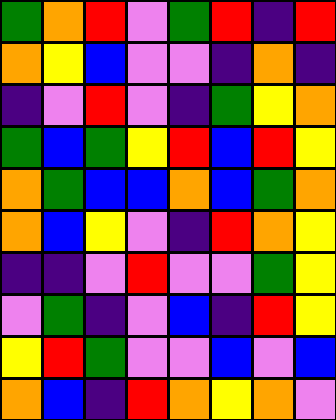[["green", "orange", "red", "violet", "green", "red", "indigo", "red"], ["orange", "yellow", "blue", "violet", "violet", "indigo", "orange", "indigo"], ["indigo", "violet", "red", "violet", "indigo", "green", "yellow", "orange"], ["green", "blue", "green", "yellow", "red", "blue", "red", "yellow"], ["orange", "green", "blue", "blue", "orange", "blue", "green", "orange"], ["orange", "blue", "yellow", "violet", "indigo", "red", "orange", "yellow"], ["indigo", "indigo", "violet", "red", "violet", "violet", "green", "yellow"], ["violet", "green", "indigo", "violet", "blue", "indigo", "red", "yellow"], ["yellow", "red", "green", "violet", "violet", "blue", "violet", "blue"], ["orange", "blue", "indigo", "red", "orange", "yellow", "orange", "violet"]]